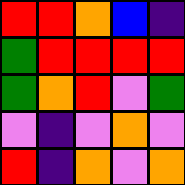[["red", "red", "orange", "blue", "indigo"], ["green", "red", "red", "red", "red"], ["green", "orange", "red", "violet", "green"], ["violet", "indigo", "violet", "orange", "violet"], ["red", "indigo", "orange", "violet", "orange"]]